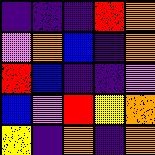[["indigo", "indigo", "indigo", "red", "orange"], ["violet", "orange", "blue", "indigo", "orange"], ["red", "blue", "indigo", "indigo", "violet"], ["blue", "violet", "red", "yellow", "orange"], ["yellow", "indigo", "orange", "indigo", "orange"]]